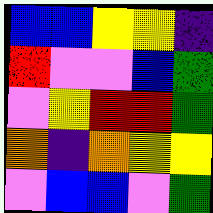[["blue", "blue", "yellow", "yellow", "indigo"], ["red", "violet", "violet", "blue", "green"], ["violet", "yellow", "red", "red", "green"], ["orange", "indigo", "orange", "yellow", "yellow"], ["violet", "blue", "blue", "violet", "green"]]